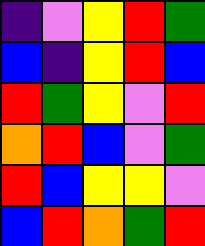[["indigo", "violet", "yellow", "red", "green"], ["blue", "indigo", "yellow", "red", "blue"], ["red", "green", "yellow", "violet", "red"], ["orange", "red", "blue", "violet", "green"], ["red", "blue", "yellow", "yellow", "violet"], ["blue", "red", "orange", "green", "red"]]